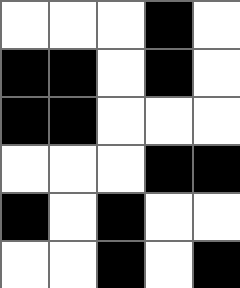[["white", "white", "white", "black", "white"], ["black", "black", "white", "black", "white"], ["black", "black", "white", "white", "white"], ["white", "white", "white", "black", "black"], ["black", "white", "black", "white", "white"], ["white", "white", "black", "white", "black"]]